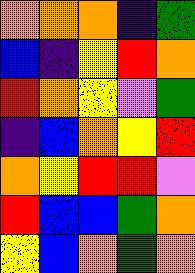[["orange", "orange", "orange", "indigo", "green"], ["blue", "indigo", "yellow", "red", "orange"], ["red", "orange", "yellow", "violet", "green"], ["indigo", "blue", "orange", "yellow", "red"], ["orange", "yellow", "red", "red", "violet"], ["red", "blue", "blue", "green", "orange"], ["yellow", "blue", "orange", "green", "orange"]]